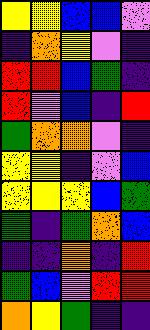[["yellow", "yellow", "blue", "blue", "violet"], ["indigo", "orange", "yellow", "violet", "indigo"], ["red", "red", "blue", "green", "indigo"], ["red", "violet", "blue", "indigo", "red"], ["green", "orange", "orange", "violet", "indigo"], ["yellow", "yellow", "indigo", "violet", "blue"], ["yellow", "yellow", "yellow", "blue", "green"], ["green", "indigo", "green", "orange", "blue"], ["indigo", "indigo", "orange", "indigo", "red"], ["green", "blue", "violet", "red", "red"], ["orange", "yellow", "green", "indigo", "indigo"]]